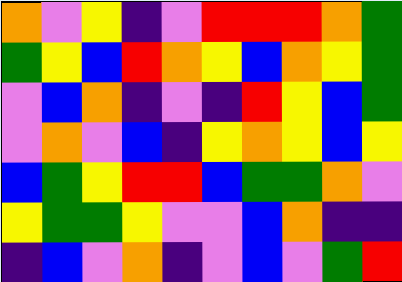[["orange", "violet", "yellow", "indigo", "violet", "red", "red", "red", "orange", "green"], ["green", "yellow", "blue", "red", "orange", "yellow", "blue", "orange", "yellow", "green"], ["violet", "blue", "orange", "indigo", "violet", "indigo", "red", "yellow", "blue", "green"], ["violet", "orange", "violet", "blue", "indigo", "yellow", "orange", "yellow", "blue", "yellow"], ["blue", "green", "yellow", "red", "red", "blue", "green", "green", "orange", "violet"], ["yellow", "green", "green", "yellow", "violet", "violet", "blue", "orange", "indigo", "indigo"], ["indigo", "blue", "violet", "orange", "indigo", "violet", "blue", "violet", "green", "red"]]